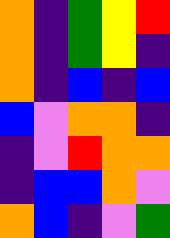[["orange", "indigo", "green", "yellow", "red"], ["orange", "indigo", "green", "yellow", "indigo"], ["orange", "indigo", "blue", "indigo", "blue"], ["blue", "violet", "orange", "orange", "indigo"], ["indigo", "violet", "red", "orange", "orange"], ["indigo", "blue", "blue", "orange", "violet"], ["orange", "blue", "indigo", "violet", "green"]]